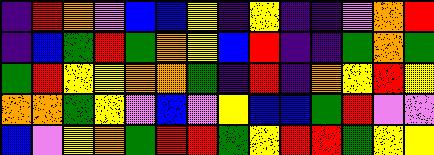[["indigo", "red", "orange", "violet", "blue", "blue", "yellow", "indigo", "yellow", "indigo", "indigo", "violet", "orange", "red"], ["indigo", "blue", "green", "red", "green", "orange", "yellow", "blue", "red", "indigo", "indigo", "green", "orange", "green"], ["green", "red", "yellow", "yellow", "orange", "orange", "green", "indigo", "red", "indigo", "orange", "yellow", "red", "yellow"], ["orange", "orange", "green", "yellow", "violet", "blue", "violet", "yellow", "blue", "blue", "green", "red", "violet", "violet"], ["blue", "violet", "yellow", "orange", "green", "red", "red", "green", "yellow", "red", "red", "green", "yellow", "yellow"]]